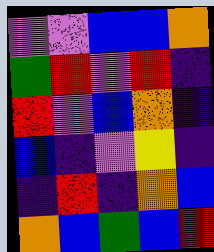[["violet", "violet", "blue", "blue", "orange"], ["green", "red", "violet", "red", "indigo"], ["red", "violet", "blue", "orange", "indigo"], ["blue", "indigo", "violet", "yellow", "indigo"], ["indigo", "red", "indigo", "orange", "blue"], ["orange", "blue", "green", "blue", "red"]]